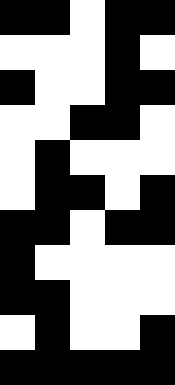[["black", "black", "white", "black", "black"], ["white", "white", "white", "black", "white"], ["black", "white", "white", "black", "black"], ["white", "white", "black", "black", "white"], ["white", "black", "white", "white", "white"], ["white", "black", "black", "white", "black"], ["black", "black", "white", "black", "black"], ["black", "white", "white", "white", "white"], ["black", "black", "white", "white", "white"], ["white", "black", "white", "white", "black"], ["black", "black", "black", "black", "black"]]